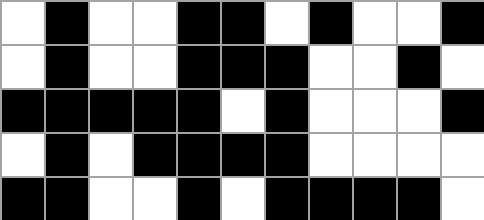[["white", "black", "white", "white", "black", "black", "white", "black", "white", "white", "black"], ["white", "black", "white", "white", "black", "black", "black", "white", "white", "black", "white"], ["black", "black", "black", "black", "black", "white", "black", "white", "white", "white", "black"], ["white", "black", "white", "black", "black", "black", "black", "white", "white", "white", "white"], ["black", "black", "white", "white", "black", "white", "black", "black", "black", "black", "white"]]